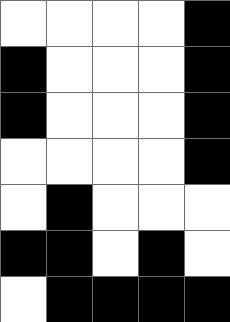[["white", "white", "white", "white", "black"], ["black", "white", "white", "white", "black"], ["black", "white", "white", "white", "black"], ["white", "white", "white", "white", "black"], ["white", "black", "white", "white", "white"], ["black", "black", "white", "black", "white"], ["white", "black", "black", "black", "black"]]